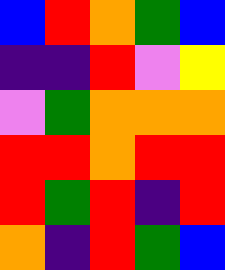[["blue", "red", "orange", "green", "blue"], ["indigo", "indigo", "red", "violet", "yellow"], ["violet", "green", "orange", "orange", "orange"], ["red", "red", "orange", "red", "red"], ["red", "green", "red", "indigo", "red"], ["orange", "indigo", "red", "green", "blue"]]